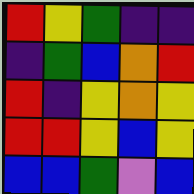[["red", "yellow", "green", "indigo", "indigo"], ["indigo", "green", "blue", "orange", "red"], ["red", "indigo", "yellow", "orange", "yellow"], ["red", "red", "yellow", "blue", "yellow"], ["blue", "blue", "green", "violet", "blue"]]